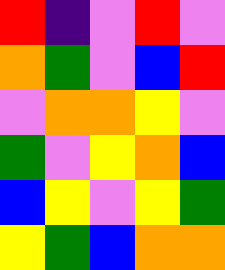[["red", "indigo", "violet", "red", "violet"], ["orange", "green", "violet", "blue", "red"], ["violet", "orange", "orange", "yellow", "violet"], ["green", "violet", "yellow", "orange", "blue"], ["blue", "yellow", "violet", "yellow", "green"], ["yellow", "green", "blue", "orange", "orange"]]